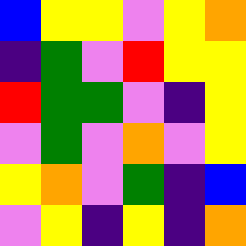[["blue", "yellow", "yellow", "violet", "yellow", "orange"], ["indigo", "green", "violet", "red", "yellow", "yellow"], ["red", "green", "green", "violet", "indigo", "yellow"], ["violet", "green", "violet", "orange", "violet", "yellow"], ["yellow", "orange", "violet", "green", "indigo", "blue"], ["violet", "yellow", "indigo", "yellow", "indigo", "orange"]]